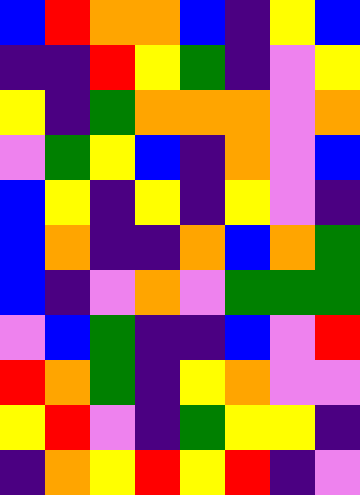[["blue", "red", "orange", "orange", "blue", "indigo", "yellow", "blue"], ["indigo", "indigo", "red", "yellow", "green", "indigo", "violet", "yellow"], ["yellow", "indigo", "green", "orange", "orange", "orange", "violet", "orange"], ["violet", "green", "yellow", "blue", "indigo", "orange", "violet", "blue"], ["blue", "yellow", "indigo", "yellow", "indigo", "yellow", "violet", "indigo"], ["blue", "orange", "indigo", "indigo", "orange", "blue", "orange", "green"], ["blue", "indigo", "violet", "orange", "violet", "green", "green", "green"], ["violet", "blue", "green", "indigo", "indigo", "blue", "violet", "red"], ["red", "orange", "green", "indigo", "yellow", "orange", "violet", "violet"], ["yellow", "red", "violet", "indigo", "green", "yellow", "yellow", "indigo"], ["indigo", "orange", "yellow", "red", "yellow", "red", "indigo", "violet"]]